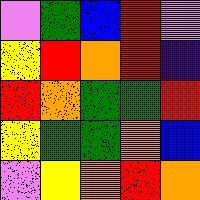[["violet", "green", "blue", "red", "violet"], ["yellow", "red", "orange", "red", "indigo"], ["red", "orange", "green", "green", "red"], ["yellow", "green", "green", "orange", "blue"], ["violet", "yellow", "orange", "red", "orange"]]